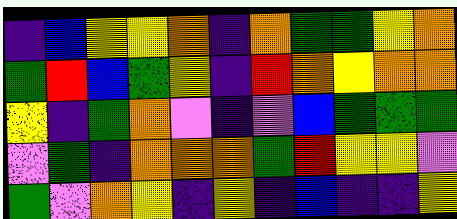[["indigo", "blue", "yellow", "yellow", "orange", "indigo", "orange", "green", "green", "yellow", "orange"], ["green", "red", "blue", "green", "yellow", "indigo", "red", "orange", "yellow", "orange", "orange"], ["yellow", "indigo", "green", "orange", "violet", "indigo", "violet", "blue", "green", "green", "green"], ["violet", "green", "indigo", "orange", "orange", "orange", "green", "red", "yellow", "yellow", "violet"], ["green", "violet", "orange", "yellow", "indigo", "yellow", "indigo", "blue", "indigo", "indigo", "yellow"]]